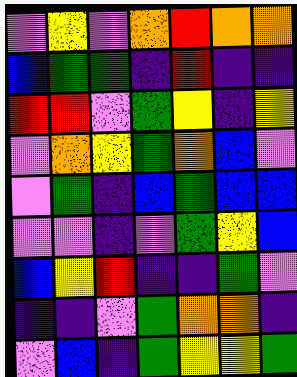[["violet", "yellow", "violet", "orange", "red", "orange", "orange"], ["blue", "green", "green", "indigo", "red", "indigo", "indigo"], ["red", "red", "violet", "green", "yellow", "indigo", "yellow"], ["violet", "orange", "yellow", "green", "orange", "blue", "violet"], ["violet", "green", "indigo", "blue", "green", "blue", "blue"], ["violet", "violet", "indigo", "violet", "green", "yellow", "blue"], ["blue", "yellow", "red", "indigo", "indigo", "green", "violet"], ["indigo", "indigo", "violet", "green", "orange", "orange", "indigo"], ["violet", "blue", "indigo", "green", "yellow", "yellow", "green"]]